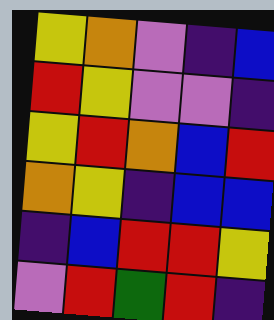[["yellow", "orange", "violet", "indigo", "blue"], ["red", "yellow", "violet", "violet", "indigo"], ["yellow", "red", "orange", "blue", "red"], ["orange", "yellow", "indigo", "blue", "blue"], ["indigo", "blue", "red", "red", "yellow"], ["violet", "red", "green", "red", "indigo"]]